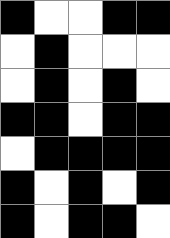[["black", "white", "white", "black", "black"], ["white", "black", "white", "white", "white"], ["white", "black", "white", "black", "white"], ["black", "black", "white", "black", "black"], ["white", "black", "black", "black", "black"], ["black", "white", "black", "white", "black"], ["black", "white", "black", "black", "white"]]